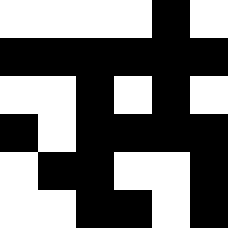[["white", "white", "white", "white", "black", "white"], ["black", "black", "black", "black", "black", "black"], ["white", "white", "black", "white", "black", "white"], ["black", "white", "black", "black", "black", "black"], ["white", "black", "black", "white", "white", "black"], ["white", "white", "black", "black", "white", "black"]]